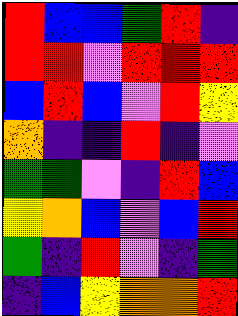[["red", "blue", "blue", "green", "red", "indigo"], ["red", "red", "violet", "red", "red", "red"], ["blue", "red", "blue", "violet", "red", "yellow"], ["orange", "indigo", "indigo", "red", "indigo", "violet"], ["green", "green", "violet", "indigo", "red", "blue"], ["yellow", "orange", "blue", "violet", "blue", "red"], ["green", "indigo", "red", "violet", "indigo", "green"], ["indigo", "blue", "yellow", "orange", "orange", "red"]]